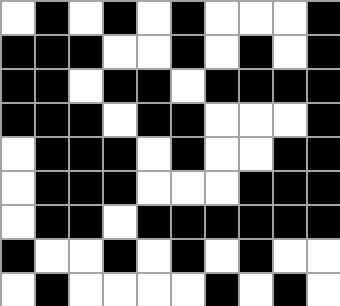[["white", "black", "white", "black", "white", "black", "white", "white", "white", "black"], ["black", "black", "black", "white", "white", "black", "white", "black", "white", "black"], ["black", "black", "white", "black", "black", "white", "black", "black", "black", "black"], ["black", "black", "black", "white", "black", "black", "white", "white", "white", "black"], ["white", "black", "black", "black", "white", "black", "white", "white", "black", "black"], ["white", "black", "black", "black", "white", "white", "white", "black", "black", "black"], ["white", "black", "black", "white", "black", "black", "black", "black", "black", "black"], ["black", "white", "white", "black", "white", "black", "white", "black", "white", "white"], ["white", "black", "white", "white", "white", "white", "black", "white", "black", "white"]]